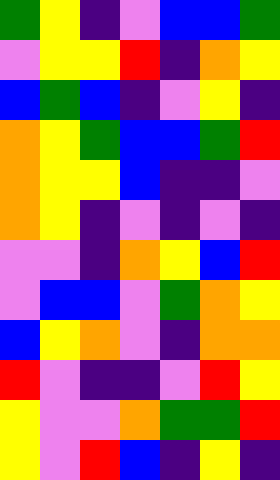[["green", "yellow", "indigo", "violet", "blue", "blue", "green"], ["violet", "yellow", "yellow", "red", "indigo", "orange", "yellow"], ["blue", "green", "blue", "indigo", "violet", "yellow", "indigo"], ["orange", "yellow", "green", "blue", "blue", "green", "red"], ["orange", "yellow", "yellow", "blue", "indigo", "indigo", "violet"], ["orange", "yellow", "indigo", "violet", "indigo", "violet", "indigo"], ["violet", "violet", "indigo", "orange", "yellow", "blue", "red"], ["violet", "blue", "blue", "violet", "green", "orange", "yellow"], ["blue", "yellow", "orange", "violet", "indigo", "orange", "orange"], ["red", "violet", "indigo", "indigo", "violet", "red", "yellow"], ["yellow", "violet", "violet", "orange", "green", "green", "red"], ["yellow", "violet", "red", "blue", "indigo", "yellow", "indigo"]]